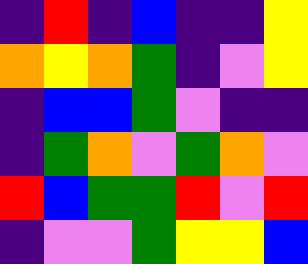[["indigo", "red", "indigo", "blue", "indigo", "indigo", "yellow"], ["orange", "yellow", "orange", "green", "indigo", "violet", "yellow"], ["indigo", "blue", "blue", "green", "violet", "indigo", "indigo"], ["indigo", "green", "orange", "violet", "green", "orange", "violet"], ["red", "blue", "green", "green", "red", "violet", "red"], ["indigo", "violet", "violet", "green", "yellow", "yellow", "blue"]]